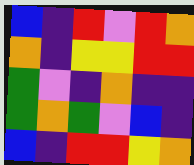[["blue", "indigo", "red", "violet", "red", "orange"], ["orange", "indigo", "yellow", "yellow", "red", "red"], ["green", "violet", "indigo", "orange", "indigo", "indigo"], ["green", "orange", "green", "violet", "blue", "indigo"], ["blue", "indigo", "red", "red", "yellow", "orange"]]